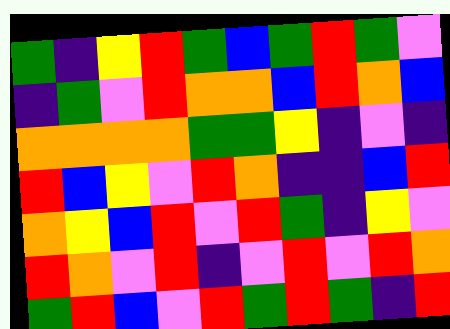[["green", "indigo", "yellow", "red", "green", "blue", "green", "red", "green", "violet"], ["indigo", "green", "violet", "red", "orange", "orange", "blue", "red", "orange", "blue"], ["orange", "orange", "orange", "orange", "green", "green", "yellow", "indigo", "violet", "indigo"], ["red", "blue", "yellow", "violet", "red", "orange", "indigo", "indigo", "blue", "red"], ["orange", "yellow", "blue", "red", "violet", "red", "green", "indigo", "yellow", "violet"], ["red", "orange", "violet", "red", "indigo", "violet", "red", "violet", "red", "orange"], ["green", "red", "blue", "violet", "red", "green", "red", "green", "indigo", "red"]]